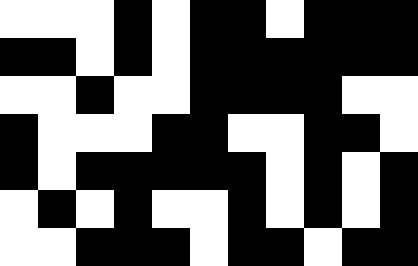[["white", "white", "white", "black", "white", "black", "black", "white", "black", "black", "black"], ["black", "black", "white", "black", "white", "black", "black", "black", "black", "black", "black"], ["white", "white", "black", "white", "white", "black", "black", "black", "black", "white", "white"], ["black", "white", "white", "white", "black", "black", "white", "white", "black", "black", "white"], ["black", "white", "black", "black", "black", "black", "black", "white", "black", "white", "black"], ["white", "black", "white", "black", "white", "white", "black", "white", "black", "white", "black"], ["white", "white", "black", "black", "black", "white", "black", "black", "white", "black", "black"]]